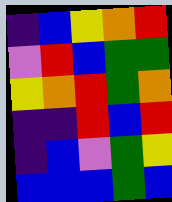[["indigo", "blue", "yellow", "orange", "red"], ["violet", "red", "blue", "green", "green"], ["yellow", "orange", "red", "green", "orange"], ["indigo", "indigo", "red", "blue", "red"], ["indigo", "blue", "violet", "green", "yellow"], ["blue", "blue", "blue", "green", "blue"]]